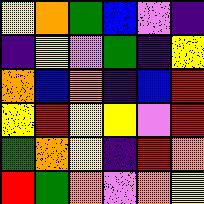[["yellow", "orange", "green", "blue", "violet", "indigo"], ["indigo", "yellow", "violet", "green", "indigo", "yellow"], ["orange", "blue", "orange", "indigo", "blue", "red"], ["yellow", "red", "yellow", "yellow", "violet", "red"], ["green", "orange", "yellow", "indigo", "red", "orange"], ["red", "green", "orange", "violet", "orange", "yellow"]]